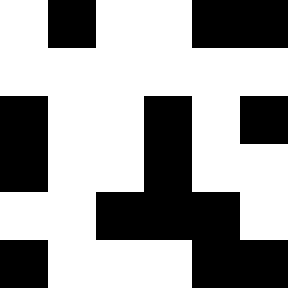[["white", "black", "white", "white", "black", "black"], ["white", "white", "white", "white", "white", "white"], ["black", "white", "white", "black", "white", "black"], ["black", "white", "white", "black", "white", "white"], ["white", "white", "black", "black", "black", "white"], ["black", "white", "white", "white", "black", "black"]]